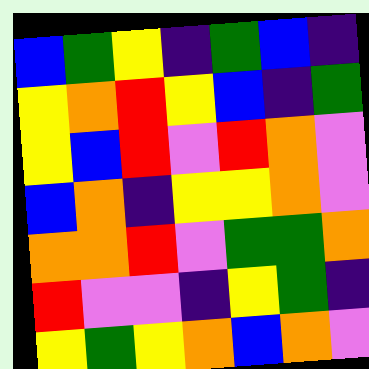[["blue", "green", "yellow", "indigo", "green", "blue", "indigo"], ["yellow", "orange", "red", "yellow", "blue", "indigo", "green"], ["yellow", "blue", "red", "violet", "red", "orange", "violet"], ["blue", "orange", "indigo", "yellow", "yellow", "orange", "violet"], ["orange", "orange", "red", "violet", "green", "green", "orange"], ["red", "violet", "violet", "indigo", "yellow", "green", "indigo"], ["yellow", "green", "yellow", "orange", "blue", "orange", "violet"]]